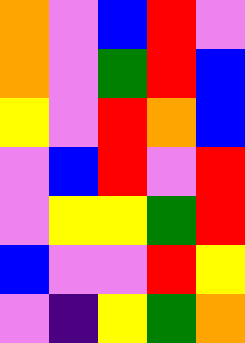[["orange", "violet", "blue", "red", "violet"], ["orange", "violet", "green", "red", "blue"], ["yellow", "violet", "red", "orange", "blue"], ["violet", "blue", "red", "violet", "red"], ["violet", "yellow", "yellow", "green", "red"], ["blue", "violet", "violet", "red", "yellow"], ["violet", "indigo", "yellow", "green", "orange"]]